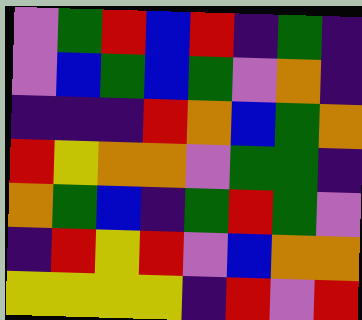[["violet", "green", "red", "blue", "red", "indigo", "green", "indigo"], ["violet", "blue", "green", "blue", "green", "violet", "orange", "indigo"], ["indigo", "indigo", "indigo", "red", "orange", "blue", "green", "orange"], ["red", "yellow", "orange", "orange", "violet", "green", "green", "indigo"], ["orange", "green", "blue", "indigo", "green", "red", "green", "violet"], ["indigo", "red", "yellow", "red", "violet", "blue", "orange", "orange"], ["yellow", "yellow", "yellow", "yellow", "indigo", "red", "violet", "red"]]